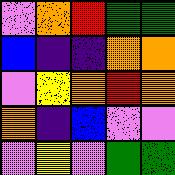[["violet", "orange", "red", "green", "green"], ["blue", "indigo", "indigo", "orange", "orange"], ["violet", "yellow", "orange", "red", "orange"], ["orange", "indigo", "blue", "violet", "violet"], ["violet", "yellow", "violet", "green", "green"]]